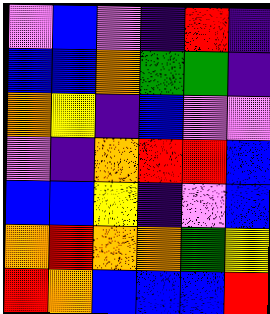[["violet", "blue", "violet", "indigo", "red", "indigo"], ["blue", "blue", "orange", "green", "green", "indigo"], ["orange", "yellow", "indigo", "blue", "violet", "violet"], ["violet", "indigo", "orange", "red", "red", "blue"], ["blue", "blue", "yellow", "indigo", "violet", "blue"], ["orange", "red", "orange", "orange", "green", "yellow"], ["red", "orange", "blue", "blue", "blue", "red"]]